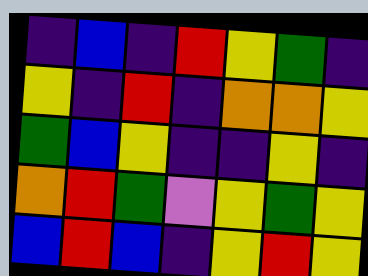[["indigo", "blue", "indigo", "red", "yellow", "green", "indigo"], ["yellow", "indigo", "red", "indigo", "orange", "orange", "yellow"], ["green", "blue", "yellow", "indigo", "indigo", "yellow", "indigo"], ["orange", "red", "green", "violet", "yellow", "green", "yellow"], ["blue", "red", "blue", "indigo", "yellow", "red", "yellow"]]